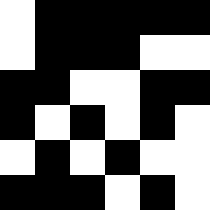[["white", "black", "black", "black", "black", "black"], ["white", "black", "black", "black", "white", "white"], ["black", "black", "white", "white", "black", "black"], ["black", "white", "black", "white", "black", "white"], ["white", "black", "white", "black", "white", "white"], ["black", "black", "black", "white", "black", "white"]]